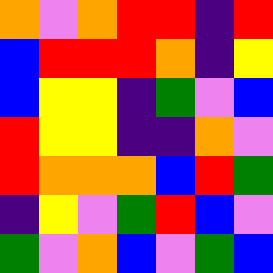[["orange", "violet", "orange", "red", "red", "indigo", "red"], ["blue", "red", "red", "red", "orange", "indigo", "yellow"], ["blue", "yellow", "yellow", "indigo", "green", "violet", "blue"], ["red", "yellow", "yellow", "indigo", "indigo", "orange", "violet"], ["red", "orange", "orange", "orange", "blue", "red", "green"], ["indigo", "yellow", "violet", "green", "red", "blue", "violet"], ["green", "violet", "orange", "blue", "violet", "green", "blue"]]